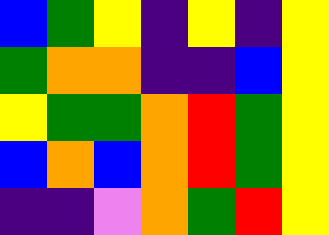[["blue", "green", "yellow", "indigo", "yellow", "indigo", "yellow"], ["green", "orange", "orange", "indigo", "indigo", "blue", "yellow"], ["yellow", "green", "green", "orange", "red", "green", "yellow"], ["blue", "orange", "blue", "orange", "red", "green", "yellow"], ["indigo", "indigo", "violet", "orange", "green", "red", "yellow"]]